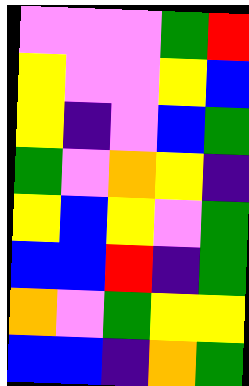[["violet", "violet", "violet", "green", "red"], ["yellow", "violet", "violet", "yellow", "blue"], ["yellow", "indigo", "violet", "blue", "green"], ["green", "violet", "orange", "yellow", "indigo"], ["yellow", "blue", "yellow", "violet", "green"], ["blue", "blue", "red", "indigo", "green"], ["orange", "violet", "green", "yellow", "yellow"], ["blue", "blue", "indigo", "orange", "green"]]